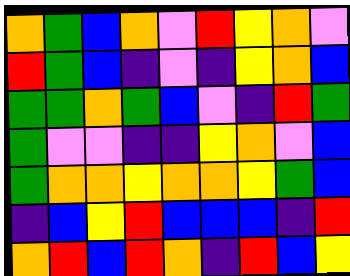[["orange", "green", "blue", "orange", "violet", "red", "yellow", "orange", "violet"], ["red", "green", "blue", "indigo", "violet", "indigo", "yellow", "orange", "blue"], ["green", "green", "orange", "green", "blue", "violet", "indigo", "red", "green"], ["green", "violet", "violet", "indigo", "indigo", "yellow", "orange", "violet", "blue"], ["green", "orange", "orange", "yellow", "orange", "orange", "yellow", "green", "blue"], ["indigo", "blue", "yellow", "red", "blue", "blue", "blue", "indigo", "red"], ["orange", "red", "blue", "red", "orange", "indigo", "red", "blue", "yellow"]]